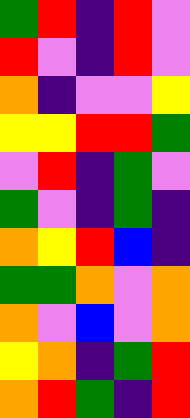[["green", "red", "indigo", "red", "violet"], ["red", "violet", "indigo", "red", "violet"], ["orange", "indigo", "violet", "violet", "yellow"], ["yellow", "yellow", "red", "red", "green"], ["violet", "red", "indigo", "green", "violet"], ["green", "violet", "indigo", "green", "indigo"], ["orange", "yellow", "red", "blue", "indigo"], ["green", "green", "orange", "violet", "orange"], ["orange", "violet", "blue", "violet", "orange"], ["yellow", "orange", "indigo", "green", "red"], ["orange", "red", "green", "indigo", "red"]]